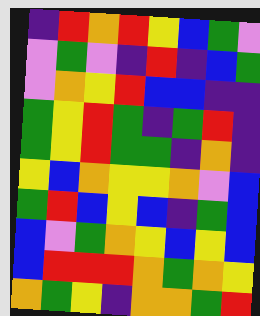[["indigo", "red", "orange", "red", "yellow", "blue", "green", "violet"], ["violet", "green", "violet", "indigo", "red", "indigo", "blue", "green"], ["violet", "orange", "yellow", "red", "blue", "blue", "indigo", "indigo"], ["green", "yellow", "red", "green", "indigo", "green", "red", "indigo"], ["green", "yellow", "red", "green", "green", "indigo", "orange", "indigo"], ["yellow", "blue", "orange", "yellow", "yellow", "orange", "violet", "blue"], ["green", "red", "blue", "yellow", "blue", "indigo", "green", "blue"], ["blue", "violet", "green", "orange", "yellow", "blue", "yellow", "blue"], ["blue", "red", "red", "red", "orange", "green", "orange", "yellow"], ["orange", "green", "yellow", "indigo", "orange", "orange", "green", "red"]]